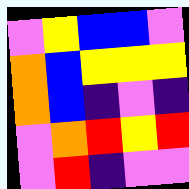[["violet", "yellow", "blue", "blue", "violet"], ["orange", "blue", "yellow", "yellow", "yellow"], ["orange", "blue", "indigo", "violet", "indigo"], ["violet", "orange", "red", "yellow", "red"], ["violet", "red", "indigo", "violet", "violet"]]